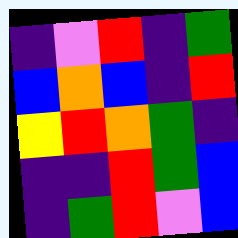[["indigo", "violet", "red", "indigo", "green"], ["blue", "orange", "blue", "indigo", "red"], ["yellow", "red", "orange", "green", "indigo"], ["indigo", "indigo", "red", "green", "blue"], ["indigo", "green", "red", "violet", "blue"]]